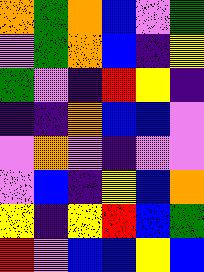[["orange", "green", "orange", "blue", "violet", "green"], ["violet", "green", "orange", "blue", "indigo", "yellow"], ["green", "violet", "indigo", "red", "yellow", "indigo"], ["indigo", "indigo", "orange", "blue", "blue", "violet"], ["violet", "orange", "violet", "indigo", "violet", "violet"], ["violet", "blue", "indigo", "yellow", "blue", "orange"], ["yellow", "indigo", "yellow", "red", "blue", "green"], ["red", "violet", "blue", "blue", "yellow", "blue"]]